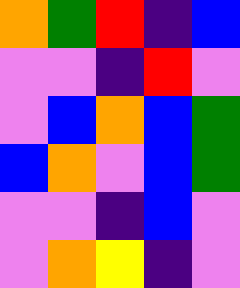[["orange", "green", "red", "indigo", "blue"], ["violet", "violet", "indigo", "red", "violet"], ["violet", "blue", "orange", "blue", "green"], ["blue", "orange", "violet", "blue", "green"], ["violet", "violet", "indigo", "blue", "violet"], ["violet", "orange", "yellow", "indigo", "violet"]]